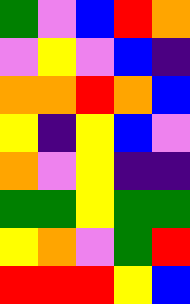[["green", "violet", "blue", "red", "orange"], ["violet", "yellow", "violet", "blue", "indigo"], ["orange", "orange", "red", "orange", "blue"], ["yellow", "indigo", "yellow", "blue", "violet"], ["orange", "violet", "yellow", "indigo", "indigo"], ["green", "green", "yellow", "green", "green"], ["yellow", "orange", "violet", "green", "red"], ["red", "red", "red", "yellow", "blue"]]